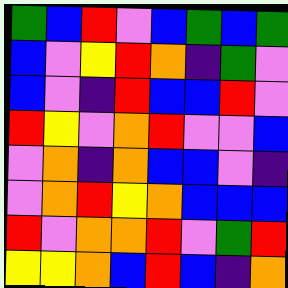[["green", "blue", "red", "violet", "blue", "green", "blue", "green"], ["blue", "violet", "yellow", "red", "orange", "indigo", "green", "violet"], ["blue", "violet", "indigo", "red", "blue", "blue", "red", "violet"], ["red", "yellow", "violet", "orange", "red", "violet", "violet", "blue"], ["violet", "orange", "indigo", "orange", "blue", "blue", "violet", "indigo"], ["violet", "orange", "red", "yellow", "orange", "blue", "blue", "blue"], ["red", "violet", "orange", "orange", "red", "violet", "green", "red"], ["yellow", "yellow", "orange", "blue", "red", "blue", "indigo", "orange"]]